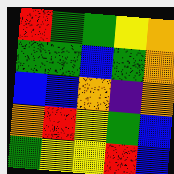[["red", "green", "green", "yellow", "orange"], ["green", "green", "blue", "green", "orange"], ["blue", "blue", "orange", "indigo", "orange"], ["orange", "red", "yellow", "green", "blue"], ["green", "yellow", "yellow", "red", "blue"]]